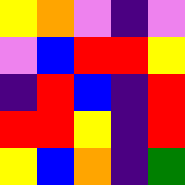[["yellow", "orange", "violet", "indigo", "violet"], ["violet", "blue", "red", "red", "yellow"], ["indigo", "red", "blue", "indigo", "red"], ["red", "red", "yellow", "indigo", "red"], ["yellow", "blue", "orange", "indigo", "green"]]